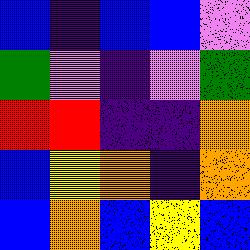[["blue", "indigo", "blue", "blue", "violet"], ["green", "violet", "indigo", "violet", "green"], ["red", "red", "indigo", "indigo", "orange"], ["blue", "yellow", "orange", "indigo", "orange"], ["blue", "orange", "blue", "yellow", "blue"]]